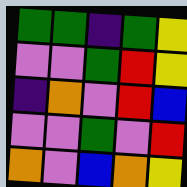[["green", "green", "indigo", "green", "yellow"], ["violet", "violet", "green", "red", "yellow"], ["indigo", "orange", "violet", "red", "blue"], ["violet", "violet", "green", "violet", "red"], ["orange", "violet", "blue", "orange", "yellow"]]